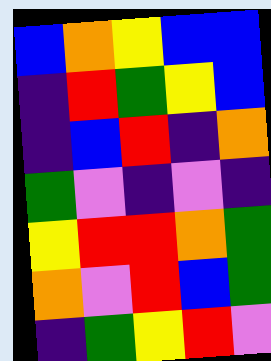[["blue", "orange", "yellow", "blue", "blue"], ["indigo", "red", "green", "yellow", "blue"], ["indigo", "blue", "red", "indigo", "orange"], ["green", "violet", "indigo", "violet", "indigo"], ["yellow", "red", "red", "orange", "green"], ["orange", "violet", "red", "blue", "green"], ["indigo", "green", "yellow", "red", "violet"]]